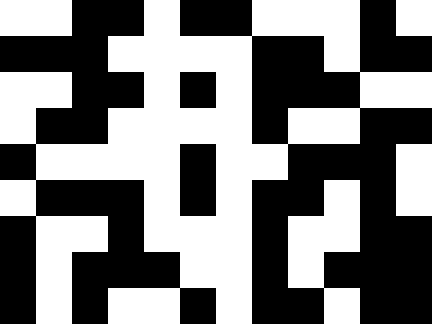[["white", "white", "black", "black", "white", "black", "black", "white", "white", "white", "black", "white"], ["black", "black", "black", "white", "white", "white", "white", "black", "black", "white", "black", "black"], ["white", "white", "black", "black", "white", "black", "white", "black", "black", "black", "white", "white"], ["white", "black", "black", "white", "white", "white", "white", "black", "white", "white", "black", "black"], ["black", "white", "white", "white", "white", "black", "white", "white", "black", "black", "black", "white"], ["white", "black", "black", "black", "white", "black", "white", "black", "black", "white", "black", "white"], ["black", "white", "white", "black", "white", "white", "white", "black", "white", "white", "black", "black"], ["black", "white", "black", "black", "black", "white", "white", "black", "white", "black", "black", "black"], ["black", "white", "black", "white", "white", "black", "white", "black", "black", "white", "black", "black"]]